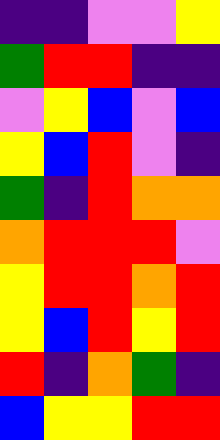[["indigo", "indigo", "violet", "violet", "yellow"], ["green", "red", "red", "indigo", "indigo"], ["violet", "yellow", "blue", "violet", "blue"], ["yellow", "blue", "red", "violet", "indigo"], ["green", "indigo", "red", "orange", "orange"], ["orange", "red", "red", "red", "violet"], ["yellow", "red", "red", "orange", "red"], ["yellow", "blue", "red", "yellow", "red"], ["red", "indigo", "orange", "green", "indigo"], ["blue", "yellow", "yellow", "red", "red"]]